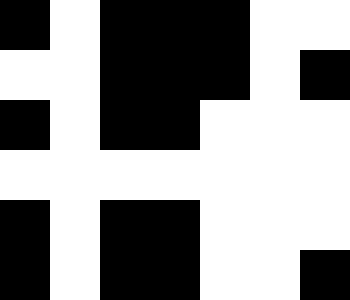[["black", "white", "black", "black", "black", "white", "white"], ["white", "white", "black", "black", "black", "white", "black"], ["black", "white", "black", "black", "white", "white", "white"], ["white", "white", "white", "white", "white", "white", "white"], ["black", "white", "black", "black", "white", "white", "white"], ["black", "white", "black", "black", "white", "white", "black"]]